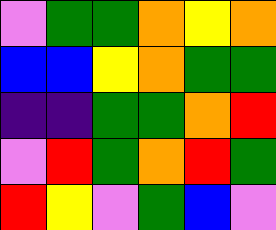[["violet", "green", "green", "orange", "yellow", "orange"], ["blue", "blue", "yellow", "orange", "green", "green"], ["indigo", "indigo", "green", "green", "orange", "red"], ["violet", "red", "green", "orange", "red", "green"], ["red", "yellow", "violet", "green", "blue", "violet"]]